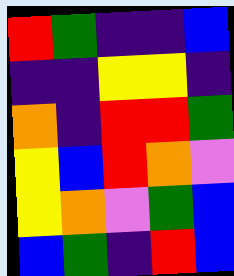[["red", "green", "indigo", "indigo", "blue"], ["indigo", "indigo", "yellow", "yellow", "indigo"], ["orange", "indigo", "red", "red", "green"], ["yellow", "blue", "red", "orange", "violet"], ["yellow", "orange", "violet", "green", "blue"], ["blue", "green", "indigo", "red", "blue"]]